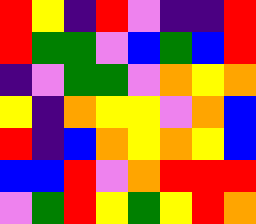[["red", "yellow", "indigo", "red", "violet", "indigo", "indigo", "red"], ["red", "green", "green", "violet", "blue", "green", "blue", "red"], ["indigo", "violet", "green", "green", "violet", "orange", "yellow", "orange"], ["yellow", "indigo", "orange", "yellow", "yellow", "violet", "orange", "blue"], ["red", "indigo", "blue", "orange", "yellow", "orange", "yellow", "blue"], ["blue", "blue", "red", "violet", "orange", "red", "red", "red"], ["violet", "green", "red", "yellow", "green", "yellow", "red", "orange"]]